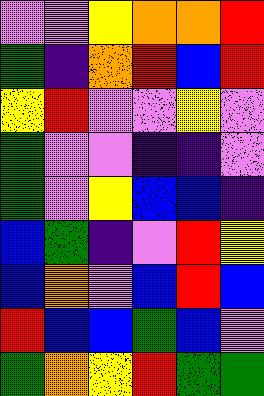[["violet", "violet", "yellow", "orange", "orange", "red"], ["green", "indigo", "orange", "red", "blue", "red"], ["yellow", "red", "violet", "violet", "yellow", "violet"], ["green", "violet", "violet", "indigo", "indigo", "violet"], ["green", "violet", "yellow", "blue", "blue", "indigo"], ["blue", "green", "indigo", "violet", "red", "yellow"], ["blue", "orange", "violet", "blue", "red", "blue"], ["red", "blue", "blue", "green", "blue", "violet"], ["green", "orange", "yellow", "red", "green", "green"]]